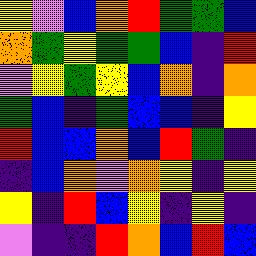[["yellow", "violet", "blue", "orange", "red", "green", "green", "blue"], ["orange", "green", "yellow", "green", "green", "blue", "indigo", "red"], ["violet", "yellow", "green", "yellow", "blue", "orange", "indigo", "orange"], ["green", "blue", "indigo", "green", "blue", "blue", "indigo", "yellow"], ["red", "blue", "blue", "orange", "blue", "red", "green", "indigo"], ["indigo", "blue", "orange", "violet", "orange", "yellow", "indigo", "yellow"], ["yellow", "indigo", "red", "blue", "yellow", "indigo", "yellow", "indigo"], ["violet", "indigo", "indigo", "red", "orange", "blue", "red", "blue"]]